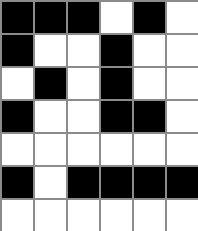[["black", "black", "black", "white", "black", "white"], ["black", "white", "white", "black", "white", "white"], ["white", "black", "white", "black", "white", "white"], ["black", "white", "white", "black", "black", "white"], ["white", "white", "white", "white", "white", "white"], ["black", "white", "black", "black", "black", "black"], ["white", "white", "white", "white", "white", "white"]]